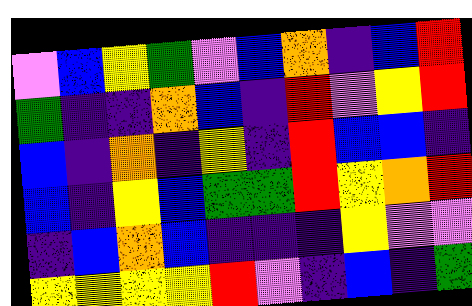[["violet", "blue", "yellow", "green", "violet", "blue", "orange", "indigo", "blue", "red"], ["green", "indigo", "indigo", "orange", "blue", "indigo", "red", "violet", "yellow", "red"], ["blue", "indigo", "orange", "indigo", "yellow", "indigo", "red", "blue", "blue", "indigo"], ["blue", "indigo", "yellow", "blue", "green", "green", "red", "yellow", "orange", "red"], ["indigo", "blue", "orange", "blue", "indigo", "indigo", "indigo", "yellow", "violet", "violet"], ["yellow", "yellow", "yellow", "yellow", "red", "violet", "indigo", "blue", "indigo", "green"]]